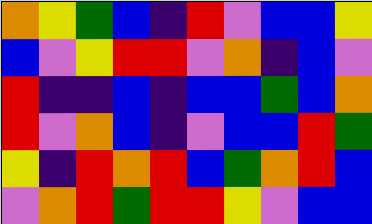[["orange", "yellow", "green", "blue", "indigo", "red", "violet", "blue", "blue", "yellow"], ["blue", "violet", "yellow", "red", "red", "violet", "orange", "indigo", "blue", "violet"], ["red", "indigo", "indigo", "blue", "indigo", "blue", "blue", "green", "blue", "orange"], ["red", "violet", "orange", "blue", "indigo", "violet", "blue", "blue", "red", "green"], ["yellow", "indigo", "red", "orange", "red", "blue", "green", "orange", "red", "blue"], ["violet", "orange", "red", "green", "red", "red", "yellow", "violet", "blue", "blue"]]